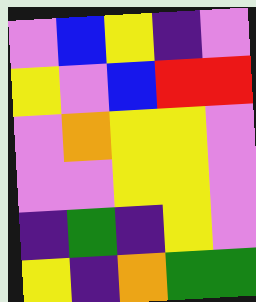[["violet", "blue", "yellow", "indigo", "violet"], ["yellow", "violet", "blue", "red", "red"], ["violet", "orange", "yellow", "yellow", "violet"], ["violet", "violet", "yellow", "yellow", "violet"], ["indigo", "green", "indigo", "yellow", "violet"], ["yellow", "indigo", "orange", "green", "green"]]